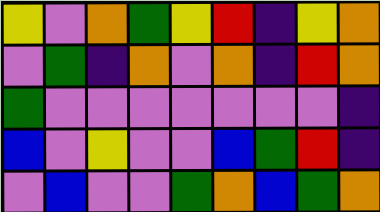[["yellow", "violet", "orange", "green", "yellow", "red", "indigo", "yellow", "orange"], ["violet", "green", "indigo", "orange", "violet", "orange", "indigo", "red", "orange"], ["green", "violet", "violet", "violet", "violet", "violet", "violet", "violet", "indigo"], ["blue", "violet", "yellow", "violet", "violet", "blue", "green", "red", "indigo"], ["violet", "blue", "violet", "violet", "green", "orange", "blue", "green", "orange"]]